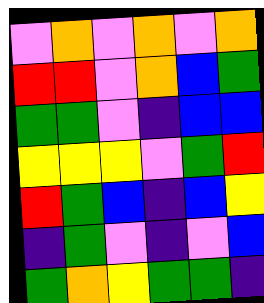[["violet", "orange", "violet", "orange", "violet", "orange"], ["red", "red", "violet", "orange", "blue", "green"], ["green", "green", "violet", "indigo", "blue", "blue"], ["yellow", "yellow", "yellow", "violet", "green", "red"], ["red", "green", "blue", "indigo", "blue", "yellow"], ["indigo", "green", "violet", "indigo", "violet", "blue"], ["green", "orange", "yellow", "green", "green", "indigo"]]